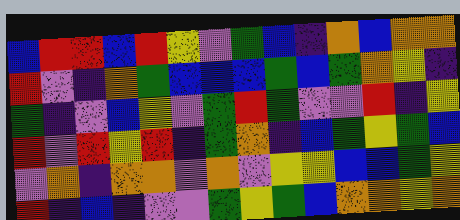[["blue", "red", "red", "blue", "red", "yellow", "violet", "green", "blue", "indigo", "orange", "blue", "orange", "orange"], ["red", "violet", "indigo", "orange", "green", "blue", "blue", "blue", "green", "blue", "green", "orange", "yellow", "indigo"], ["green", "indigo", "violet", "blue", "yellow", "violet", "green", "red", "green", "violet", "violet", "red", "indigo", "yellow"], ["red", "violet", "red", "yellow", "red", "indigo", "green", "orange", "indigo", "blue", "green", "yellow", "green", "blue"], ["violet", "orange", "indigo", "orange", "orange", "violet", "orange", "violet", "yellow", "yellow", "blue", "blue", "green", "yellow"], ["red", "indigo", "blue", "indigo", "violet", "violet", "green", "yellow", "green", "blue", "orange", "orange", "yellow", "orange"]]